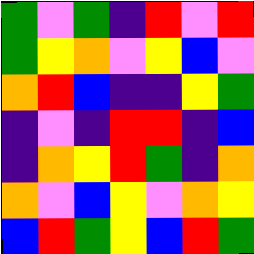[["green", "violet", "green", "indigo", "red", "violet", "red"], ["green", "yellow", "orange", "violet", "yellow", "blue", "violet"], ["orange", "red", "blue", "indigo", "indigo", "yellow", "green"], ["indigo", "violet", "indigo", "red", "red", "indigo", "blue"], ["indigo", "orange", "yellow", "red", "green", "indigo", "orange"], ["orange", "violet", "blue", "yellow", "violet", "orange", "yellow"], ["blue", "red", "green", "yellow", "blue", "red", "green"]]